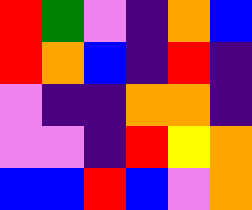[["red", "green", "violet", "indigo", "orange", "blue"], ["red", "orange", "blue", "indigo", "red", "indigo"], ["violet", "indigo", "indigo", "orange", "orange", "indigo"], ["violet", "violet", "indigo", "red", "yellow", "orange"], ["blue", "blue", "red", "blue", "violet", "orange"]]